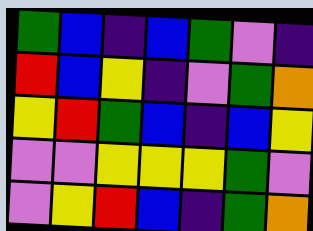[["green", "blue", "indigo", "blue", "green", "violet", "indigo"], ["red", "blue", "yellow", "indigo", "violet", "green", "orange"], ["yellow", "red", "green", "blue", "indigo", "blue", "yellow"], ["violet", "violet", "yellow", "yellow", "yellow", "green", "violet"], ["violet", "yellow", "red", "blue", "indigo", "green", "orange"]]